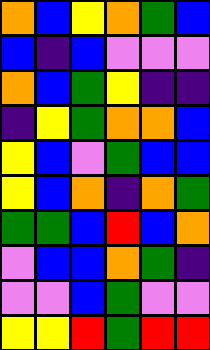[["orange", "blue", "yellow", "orange", "green", "blue"], ["blue", "indigo", "blue", "violet", "violet", "violet"], ["orange", "blue", "green", "yellow", "indigo", "indigo"], ["indigo", "yellow", "green", "orange", "orange", "blue"], ["yellow", "blue", "violet", "green", "blue", "blue"], ["yellow", "blue", "orange", "indigo", "orange", "green"], ["green", "green", "blue", "red", "blue", "orange"], ["violet", "blue", "blue", "orange", "green", "indigo"], ["violet", "violet", "blue", "green", "violet", "violet"], ["yellow", "yellow", "red", "green", "red", "red"]]